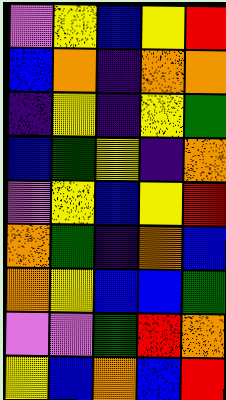[["violet", "yellow", "blue", "yellow", "red"], ["blue", "orange", "indigo", "orange", "orange"], ["indigo", "yellow", "indigo", "yellow", "green"], ["blue", "green", "yellow", "indigo", "orange"], ["violet", "yellow", "blue", "yellow", "red"], ["orange", "green", "indigo", "orange", "blue"], ["orange", "yellow", "blue", "blue", "green"], ["violet", "violet", "green", "red", "orange"], ["yellow", "blue", "orange", "blue", "red"]]